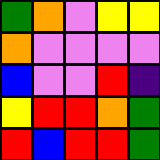[["green", "orange", "violet", "yellow", "yellow"], ["orange", "violet", "violet", "violet", "violet"], ["blue", "violet", "violet", "red", "indigo"], ["yellow", "red", "red", "orange", "green"], ["red", "blue", "red", "red", "green"]]